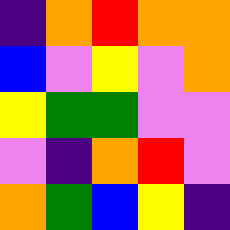[["indigo", "orange", "red", "orange", "orange"], ["blue", "violet", "yellow", "violet", "orange"], ["yellow", "green", "green", "violet", "violet"], ["violet", "indigo", "orange", "red", "violet"], ["orange", "green", "blue", "yellow", "indigo"]]